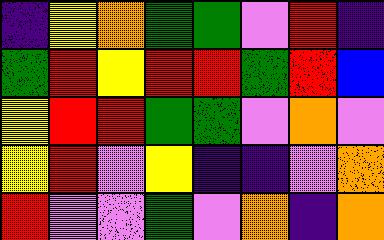[["indigo", "yellow", "orange", "green", "green", "violet", "red", "indigo"], ["green", "red", "yellow", "red", "red", "green", "red", "blue"], ["yellow", "red", "red", "green", "green", "violet", "orange", "violet"], ["yellow", "red", "violet", "yellow", "indigo", "indigo", "violet", "orange"], ["red", "violet", "violet", "green", "violet", "orange", "indigo", "orange"]]